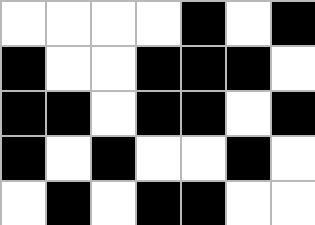[["white", "white", "white", "white", "black", "white", "black"], ["black", "white", "white", "black", "black", "black", "white"], ["black", "black", "white", "black", "black", "white", "black"], ["black", "white", "black", "white", "white", "black", "white"], ["white", "black", "white", "black", "black", "white", "white"]]